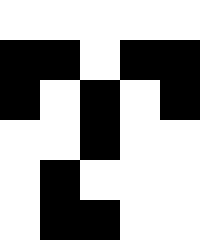[["white", "white", "white", "white", "white"], ["black", "black", "white", "black", "black"], ["black", "white", "black", "white", "black"], ["white", "white", "black", "white", "white"], ["white", "black", "white", "white", "white"], ["white", "black", "black", "white", "white"]]